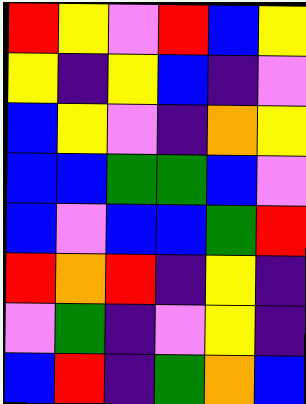[["red", "yellow", "violet", "red", "blue", "yellow"], ["yellow", "indigo", "yellow", "blue", "indigo", "violet"], ["blue", "yellow", "violet", "indigo", "orange", "yellow"], ["blue", "blue", "green", "green", "blue", "violet"], ["blue", "violet", "blue", "blue", "green", "red"], ["red", "orange", "red", "indigo", "yellow", "indigo"], ["violet", "green", "indigo", "violet", "yellow", "indigo"], ["blue", "red", "indigo", "green", "orange", "blue"]]